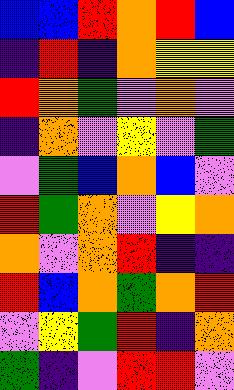[["blue", "blue", "red", "orange", "red", "blue"], ["indigo", "red", "indigo", "orange", "yellow", "yellow"], ["red", "orange", "green", "violet", "orange", "violet"], ["indigo", "orange", "violet", "yellow", "violet", "green"], ["violet", "green", "blue", "orange", "blue", "violet"], ["red", "green", "orange", "violet", "yellow", "orange"], ["orange", "violet", "orange", "red", "indigo", "indigo"], ["red", "blue", "orange", "green", "orange", "red"], ["violet", "yellow", "green", "red", "indigo", "orange"], ["green", "indigo", "violet", "red", "red", "violet"]]